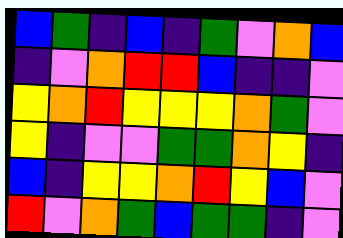[["blue", "green", "indigo", "blue", "indigo", "green", "violet", "orange", "blue"], ["indigo", "violet", "orange", "red", "red", "blue", "indigo", "indigo", "violet"], ["yellow", "orange", "red", "yellow", "yellow", "yellow", "orange", "green", "violet"], ["yellow", "indigo", "violet", "violet", "green", "green", "orange", "yellow", "indigo"], ["blue", "indigo", "yellow", "yellow", "orange", "red", "yellow", "blue", "violet"], ["red", "violet", "orange", "green", "blue", "green", "green", "indigo", "violet"]]